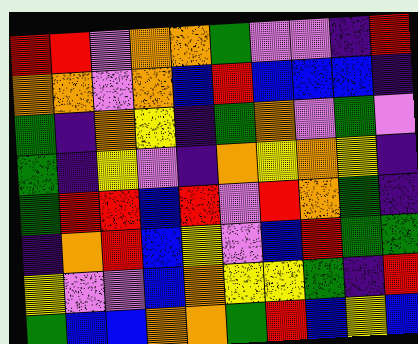[["red", "red", "violet", "orange", "orange", "green", "violet", "violet", "indigo", "red"], ["orange", "orange", "violet", "orange", "blue", "red", "blue", "blue", "blue", "indigo"], ["green", "indigo", "orange", "yellow", "indigo", "green", "orange", "violet", "green", "violet"], ["green", "indigo", "yellow", "violet", "indigo", "orange", "yellow", "orange", "yellow", "indigo"], ["green", "red", "red", "blue", "red", "violet", "red", "orange", "green", "indigo"], ["indigo", "orange", "red", "blue", "yellow", "violet", "blue", "red", "green", "green"], ["yellow", "violet", "violet", "blue", "orange", "yellow", "yellow", "green", "indigo", "red"], ["green", "blue", "blue", "orange", "orange", "green", "red", "blue", "yellow", "blue"]]